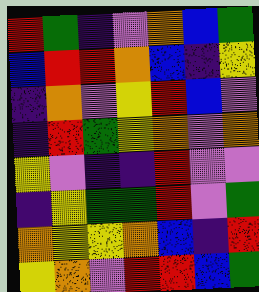[["red", "green", "indigo", "violet", "orange", "blue", "green"], ["blue", "red", "red", "orange", "blue", "indigo", "yellow"], ["indigo", "orange", "violet", "yellow", "red", "blue", "violet"], ["indigo", "red", "green", "yellow", "orange", "violet", "orange"], ["yellow", "violet", "indigo", "indigo", "red", "violet", "violet"], ["indigo", "yellow", "green", "green", "red", "violet", "green"], ["orange", "yellow", "yellow", "orange", "blue", "indigo", "red"], ["yellow", "orange", "violet", "red", "red", "blue", "green"]]